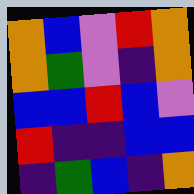[["orange", "blue", "violet", "red", "orange"], ["orange", "green", "violet", "indigo", "orange"], ["blue", "blue", "red", "blue", "violet"], ["red", "indigo", "indigo", "blue", "blue"], ["indigo", "green", "blue", "indigo", "orange"]]